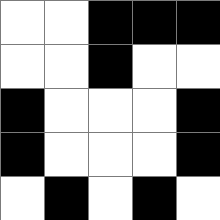[["white", "white", "black", "black", "black"], ["white", "white", "black", "white", "white"], ["black", "white", "white", "white", "black"], ["black", "white", "white", "white", "black"], ["white", "black", "white", "black", "white"]]